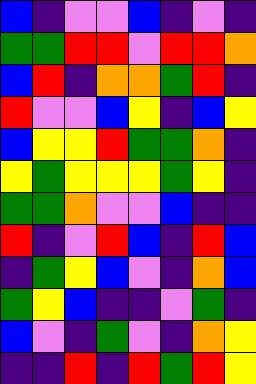[["blue", "indigo", "violet", "violet", "blue", "indigo", "violet", "indigo"], ["green", "green", "red", "red", "violet", "red", "red", "orange"], ["blue", "red", "indigo", "orange", "orange", "green", "red", "indigo"], ["red", "violet", "violet", "blue", "yellow", "indigo", "blue", "yellow"], ["blue", "yellow", "yellow", "red", "green", "green", "orange", "indigo"], ["yellow", "green", "yellow", "yellow", "yellow", "green", "yellow", "indigo"], ["green", "green", "orange", "violet", "violet", "blue", "indigo", "indigo"], ["red", "indigo", "violet", "red", "blue", "indigo", "red", "blue"], ["indigo", "green", "yellow", "blue", "violet", "indigo", "orange", "blue"], ["green", "yellow", "blue", "indigo", "indigo", "violet", "green", "indigo"], ["blue", "violet", "indigo", "green", "violet", "indigo", "orange", "yellow"], ["indigo", "indigo", "red", "indigo", "red", "green", "red", "yellow"]]